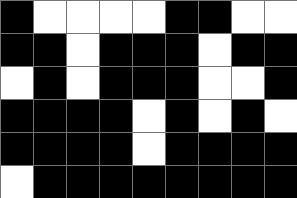[["black", "white", "white", "white", "white", "black", "black", "white", "white"], ["black", "black", "white", "black", "black", "black", "white", "black", "black"], ["white", "black", "white", "black", "black", "black", "white", "white", "black"], ["black", "black", "black", "black", "white", "black", "white", "black", "white"], ["black", "black", "black", "black", "white", "black", "black", "black", "black"], ["white", "black", "black", "black", "black", "black", "black", "black", "black"]]